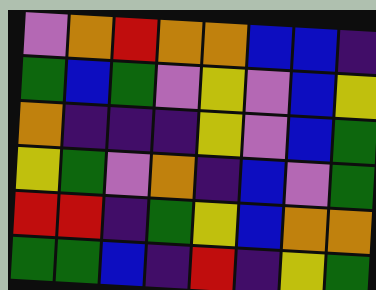[["violet", "orange", "red", "orange", "orange", "blue", "blue", "indigo"], ["green", "blue", "green", "violet", "yellow", "violet", "blue", "yellow"], ["orange", "indigo", "indigo", "indigo", "yellow", "violet", "blue", "green"], ["yellow", "green", "violet", "orange", "indigo", "blue", "violet", "green"], ["red", "red", "indigo", "green", "yellow", "blue", "orange", "orange"], ["green", "green", "blue", "indigo", "red", "indigo", "yellow", "green"]]